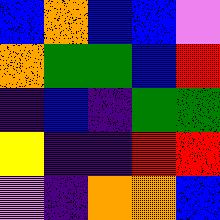[["blue", "orange", "blue", "blue", "violet"], ["orange", "green", "green", "blue", "red"], ["indigo", "blue", "indigo", "green", "green"], ["yellow", "indigo", "indigo", "red", "red"], ["violet", "indigo", "orange", "orange", "blue"]]